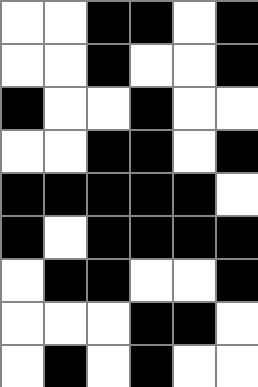[["white", "white", "black", "black", "white", "black"], ["white", "white", "black", "white", "white", "black"], ["black", "white", "white", "black", "white", "white"], ["white", "white", "black", "black", "white", "black"], ["black", "black", "black", "black", "black", "white"], ["black", "white", "black", "black", "black", "black"], ["white", "black", "black", "white", "white", "black"], ["white", "white", "white", "black", "black", "white"], ["white", "black", "white", "black", "white", "white"]]